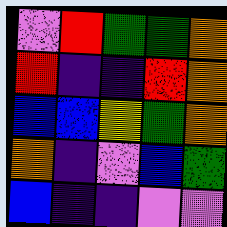[["violet", "red", "green", "green", "orange"], ["red", "indigo", "indigo", "red", "orange"], ["blue", "blue", "yellow", "green", "orange"], ["orange", "indigo", "violet", "blue", "green"], ["blue", "indigo", "indigo", "violet", "violet"]]